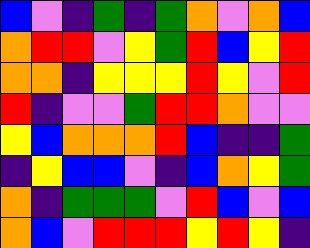[["blue", "violet", "indigo", "green", "indigo", "green", "orange", "violet", "orange", "blue"], ["orange", "red", "red", "violet", "yellow", "green", "red", "blue", "yellow", "red"], ["orange", "orange", "indigo", "yellow", "yellow", "yellow", "red", "yellow", "violet", "red"], ["red", "indigo", "violet", "violet", "green", "red", "red", "orange", "violet", "violet"], ["yellow", "blue", "orange", "orange", "orange", "red", "blue", "indigo", "indigo", "green"], ["indigo", "yellow", "blue", "blue", "violet", "indigo", "blue", "orange", "yellow", "green"], ["orange", "indigo", "green", "green", "green", "violet", "red", "blue", "violet", "blue"], ["orange", "blue", "violet", "red", "red", "red", "yellow", "red", "yellow", "indigo"]]